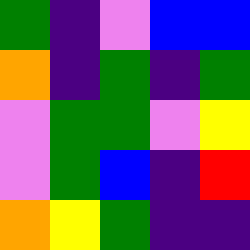[["green", "indigo", "violet", "blue", "blue"], ["orange", "indigo", "green", "indigo", "green"], ["violet", "green", "green", "violet", "yellow"], ["violet", "green", "blue", "indigo", "red"], ["orange", "yellow", "green", "indigo", "indigo"]]